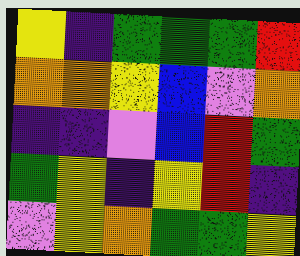[["yellow", "indigo", "green", "green", "green", "red"], ["orange", "orange", "yellow", "blue", "violet", "orange"], ["indigo", "indigo", "violet", "blue", "red", "green"], ["green", "yellow", "indigo", "yellow", "red", "indigo"], ["violet", "yellow", "orange", "green", "green", "yellow"]]